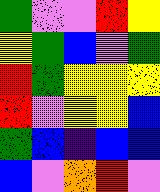[["green", "violet", "violet", "red", "yellow"], ["yellow", "green", "blue", "violet", "green"], ["red", "green", "yellow", "yellow", "yellow"], ["red", "violet", "yellow", "yellow", "blue"], ["green", "blue", "indigo", "blue", "blue"], ["blue", "violet", "orange", "red", "violet"]]